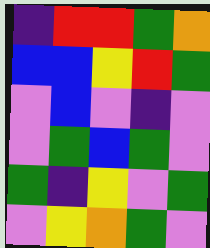[["indigo", "red", "red", "green", "orange"], ["blue", "blue", "yellow", "red", "green"], ["violet", "blue", "violet", "indigo", "violet"], ["violet", "green", "blue", "green", "violet"], ["green", "indigo", "yellow", "violet", "green"], ["violet", "yellow", "orange", "green", "violet"]]